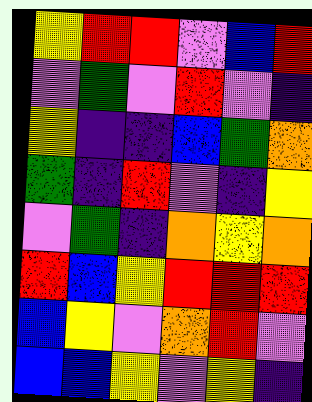[["yellow", "red", "red", "violet", "blue", "red"], ["violet", "green", "violet", "red", "violet", "indigo"], ["yellow", "indigo", "indigo", "blue", "green", "orange"], ["green", "indigo", "red", "violet", "indigo", "yellow"], ["violet", "green", "indigo", "orange", "yellow", "orange"], ["red", "blue", "yellow", "red", "red", "red"], ["blue", "yellow", "violet", "orange", "red", "violet"], ["blue", "blue", "yellow", "violet", "yellow", "indigo"]]